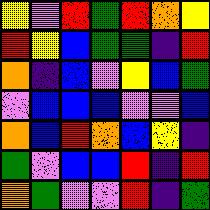[["yellow", "violet", "red", "green", "red", "orange", "yellow"], ["red", "yellow", "blue", "green", "green", "indigo", "red"], ["orange", "indigo", "blue", "violet", "yellow", "blue", "green"], ["violet", "blue", "blue", "blue", "violet", "violet", "blue"], ["orange", "blue", "red", "orange", "blue", "yellow", "indigo"], ["green", "violet", "blue", "blue", "red", "indigo", "red"], ["orange", "green", "violet", "violet", "red", "indigo", "green"]]